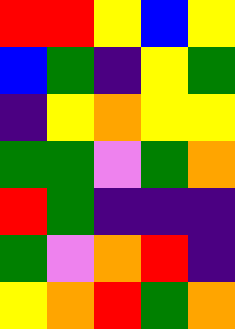[["red", "red", "yellow", "blue", "yellow"], ["blue", "green", "indigo", "yellow", "green"], ["indigo", "yellow", "orange", "yellow", "yellow"], ["green", "green", "violet", "green", "orange"], ["red", "green", "indigo", "indigo", "indigo"], ["green", "violet", "orange", "red", "indigo"], ["yellow", "orange", "red", "green", "orange"]]